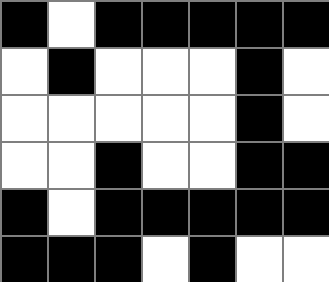[["black", "white", "black", "black", "black", "black", "black"], ["white", "black", "white", "white", "white", "black", "white"], ["white", "white", "white", "white", "white", "black", "white"], ["white", "white", "black", "white", "white", "black", "black"], ["black", "white", "black", "black", "black", "black", "black"], ["black", "black", "black", "white", "black", "white", "white"]]